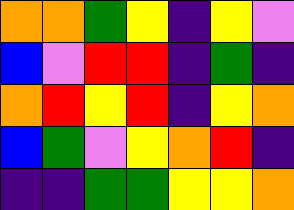[["orange", "orange", "green", "yellow", "indigo", "yellow", "violet"], ["blue", "violet", "red", "red", "indigo", "green", "indigo"], ["orange", "red", "yellow", "red", "indigo", "yellow", "orange"], ["blue", "green", "violet", "yellow", "orange", "red", "indigo"], ["indigo", "indigo", "green", "green", "yellow", "yellow", "orange"]]